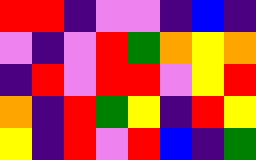[["red", "red", "indigo", "violet", "violet", "indigo", "blue", "indigo"], ["violet", "indigo", "violet", "red", "green", "orange", "yellow", "orange"], ["indigo", "red", "violet", "red", "red", "violet", "yellow", "red"], ["orange", "indigo", "red", "green", "yellow", "indigo", "red", "yellow"], ["yellow", "indigo", "red", "violet", "red", "blue", "indigo", "green"]]